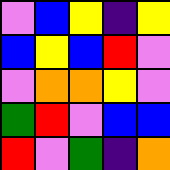[["violet", "blue", "yellow", "indigo", "yellow"], ["blue", "yellow", "blue", "red", "violet"], ["violet", "orange", "orange", "yellow", "violet"], ["green", "red", "violet", "blue", "blue"], ["red", "violet", "green", "indigo", "orange"]]